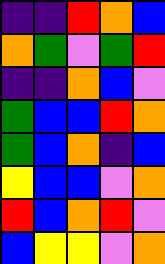[["indigo", "indigo", "red", "orange", "blue"], ["orange", "green", "violet", "green", "red"], ["indigo", "indigo", "orange", "blue", "violet"], ["green", "blue", "blue", "red", "orange"], ["green", "blue", "orange", "indigo", "blue"], ["yellow", "blue", "blue", "violet", "orange"], ["red", "blue", "orange", "red", "violet"], ["blue", "yellow", "yellow", "violet", "orange"]]